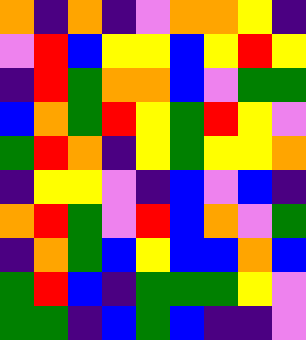[["orange", "indigo", "orange", "indigo", "violet", "orange", "orange", "yellow", "indigo"], ["violet", "red", "blue", "yellow", "yellow", "blue", "yellow", "red", "yellow"], ["indigo", "red", "green", "orange", "orange", "blue", "violet", "green", "green"], ["blue", "orange", "green", "red", "yellow", "green", "red", "yellow", "violet"], ["green", "red", "orange", "indigo", "yellow", "green", "yellow", "yellow", "orange"], ["indigo", "yellow", "yellow", "violet", "indigo", "blue", "violet", "blue", "indigo"], ["orange", "red", "green", "violet", "red", "blue", "orange", "violet", "green"], ["indigo", "orange", "green", "blue", "yellow", "blue", "blue", "orange", "blue"], ["green", "red", "blue", "indigo", "green", "green", "green", "yellow", "violet"], ["green", "green", "indigo", "blue", "green", "blue", "indigo", "indigo", "violet"]]